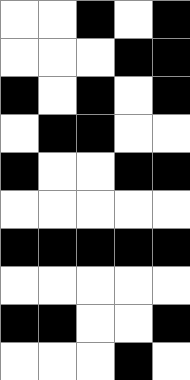[["white", "white", "black", "white", "black"], ["white", "white", "white", "black", "black"], ["black", "white", "black", "white", "black"], ["white", "black", "black", "white", "white"], ["black", "white", "white", "black", "black"], ["white", "white", "white", "white", "white"], ["black", "black", "black", "black", "black"], ["white", "white", "white", "white", "white"], ["black", "black", "white", "white", "black"], ["white", "white", "white", "black", "white"]]